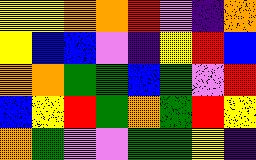[["yellow", "yellow", "orange", "orange", "red", "violet", "indigo", "orange"], ["yellow", "blue", "blue", "violet", "indigo", "yellow", "red", "blue"], ["orange", "orange", "green", "green", "blue", "green", "violet", "red"], ["blue", "yellow", "red", "green", "orange", "green", "red", "yellow"], ["orange", "green", "violet", "violet", "green", "green", "yellow", "indigo"]]